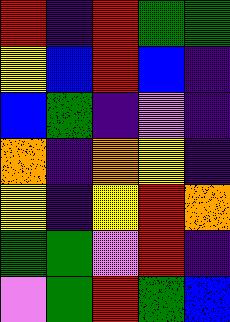[["red", "indigo", "red", "green", "green"], ["yellow", "blue", "red", "blue", "indigo"], ["blue", "green", "indigo", "violet", "indigo"], ["orange", "indigo", "orange", "yellow", "indigo"], ["yellow", "indigo", "yellow", "red", "orange"], ["green", "green", "violet", "red", "indigo"], ["violet", "green", "red", "green", "blue"]]